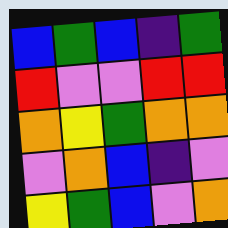[["blue", "green", "blue", "indigo", "green"], ["red", "violet", "violet", "red", "red"], ["orange", "yellow", "green", "orange", "orange"], ["violet", "orange", "blue", "indigo", "violet"], ["yellow", "green", "blue", "violet", "orange"]]